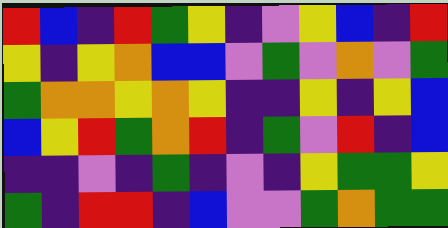[["red", "blue", "indigo", "red", "green", "yellow", "indigo", "violet", "yellow", "blue", "indigo", "red"], ["yellow", "indigo", "yellow", "orange", "blue", "blue", "violet", "green", "violet", "orange", "violet", "green"], ["green", "orange", "orange", "yellow", "orange", "yellow", "indigo", "indigo", "yellow", "indigo", "yellow", "blue"], ["blue", "yellow", "red", "green", "orange", "red", "indigo", "green", "violet", "red", "indigo", "blue"], ["indigo", "indigo", "violet", "indigo", "green", "indigo", "violet", "indigo", "yellow", "green", "green", "yellow"], ["green", "indigo", "red", "red", "indigo", "blue", "violet", "violet", "green", "orange", "green", "green"]]